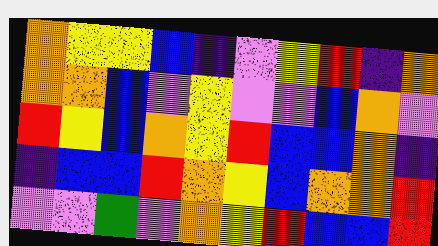[["orange", "yellow", "yellow", "blue", "indigo", "violet", "yellow", "red", "indigo", "orange"], ["orange", "orange", "blue", "violet", "yellow", "violet", "violet", "blue", "orange", "violet"], ["red", "yellow", "blue", "orange", "yellow", "red", "blue", "blue", "orange", "indigo"], ["indigo", "blue", "blue", "red", "orange", "yellow", "blue", "orange", "orange", "red"], ["violet", "violet", "green", "violet", "orange", "yellow", "red", "blue", "blue", "red"]]